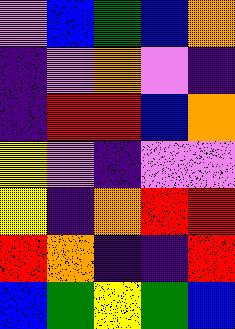[["violet", "blue", "green", "blue", "orange"], ["indigo", "violet", "orange", "violet", "indigo"], ["indigo", "red", "red", "blue", "orange"], ["yellow", "violet", "indigo", "violet", "violet"], ["yellow", "indigo", "orange", "red", "red"], ["red", "orange", "indigo", "indigo", "red"], ["blue", "green", "yellow", "green", "blue"]]